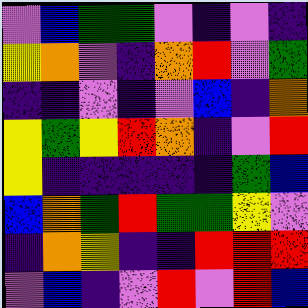[["violet", "blue", "green", "green", "violet", "indigo", "violet", "indigo"], ["yellow", "orange", "violet", "indigo", "orange", "red", "violet", "green"], ["indigo", "indigo", "violet", "indigo", "violet", "blue", "indigo", "orange"], ["yellow", "green", "yellow", "red", "orange", "indigo", "violet", "red"], ["yellow", "indigo", "indigo", "indigo", "indigo", "indigo", "green", "blue"], ["blue", "orange", "green", "red", "green", "green", "yellow", "violet"], ["indigo", "orange", "yellow", "indigo", "indigo", "red", "red", "red"], ["violet", "blue", "indigo", "violet", "red", "violet", "red", "blue"]]